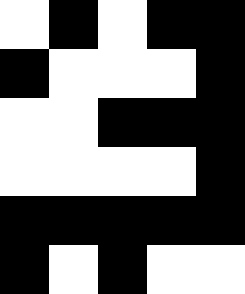[["white", "black", "white", "black", "black"], ["black", "white", "white", "white", "black"], ["white", "white", "black", "black", "black"], ["white", "white", "white", "white", "black"], ["black", "black", "black", "black", "black"], ["black", "white", "black", "white", "white"]]